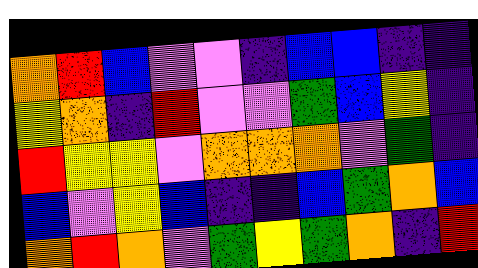[["orange", "red", "blue", "violet", "violet", "indigo", "blue", "blue", "indigo", "indigo"], ["yellow", "orange", "indigo", "red", "violet", "violet", "green", "blue", "yellow", "indigo"], ["red", "yellow", "yellow", "violet", "orange", "orange", "orange", "violet", "green", "indigo"], ["blue", "violet", "yellow", "blue", "indigo", "indigo", "blue", "green", "orange", "blue"], ["orange", "red", "orange", "violet", "green", "yellow", "green", "orange", "indigo", "red"]]